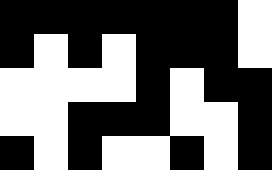[["black", "black", "black", "black", "black", "black", "black", "white"], ["black", "white", "black", "white", "black", "black", "black", "white"], ["white", "white", "white", "white", "black", "white", "black", "black"], ["white", "white", "black", "black", "black", "white", "white", "black"], ["black", "white", "black", "white", "white", "black", "white", "black"]]